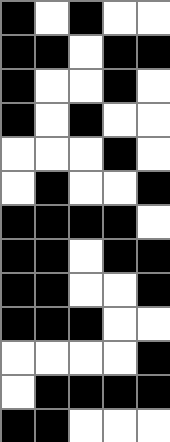[["black", "white", "black", "white", "white"], ["black", "black", "white", "black", "black"], ["black", "white", "white", "black", "white"], ["black", "white", "black", "white", "white"], ["white", "white", "white", "black", "white"], ["white", "black", "white", "white", "black"], ["black", "black", "black", "black", "white"], ["black", "black", "white", "black", "black"], ["black", "black", "white", "white", "black"], ["black", "black", "black", "white", "white"], ["white", "white", "white", "white", "black"], ["white", "black", "black", "black", "black"], ["black", "black", "white", "white", "white"]]